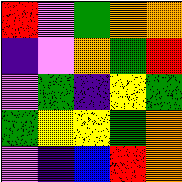[["red", "violet", "green", "orange", "orange"], ["indigo", "violet", "orange", "green", "red"], ["violet", "green", "indigo", "yellow", "green"], ["green", "yellow", "yellow", "green", "orange"], ["violet", "indigo", "blue", "red", "orange"]]